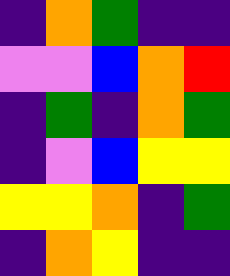[["indigo", "orange", "green", "indigo", "indigo"], ["violet", "violet", "blue", "orange", "red"], ["indigo", "green", "indigo", "orange", "green"], ["indigo", "violet", "blue", "yellow", "yellow"], ["yellow", "yellow", "orange", "indigo", "green"], ["indigo", "orange", "yellow", "indigo", "indigo"]]